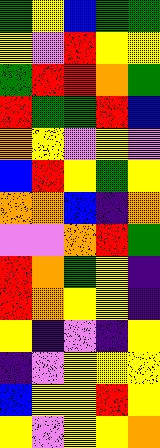[["green", "yellow", "blue", "green", "green"], ["yellow", "violet", "red", "yellow", "yellow"], ["green", "red", "red", "orange", "green"], ["red", "green", "green", "red", "blue"], ["orange", "yellow", "violet", "yellow", "violet"], ["blue", "red", "yellow", "green", "yellow"], ["orange", "orange", "blue", "indigo", "orange"], ["violet", "violet", "orange", "red", "green"], ["red", "orange", "green", "yellow", "indigo"], ["red", "orange", "yellow", "yellow", "indigo"], ["yellow", "indigo", "violet", "indigo", "yellow"], ["indigo", "violet", "yellow", "yellow", "yellow"], ["blue", "yellow", "yellow", "red", "yellow"], ["yellow", "violet", "yellow", "yellow", "orange"]]